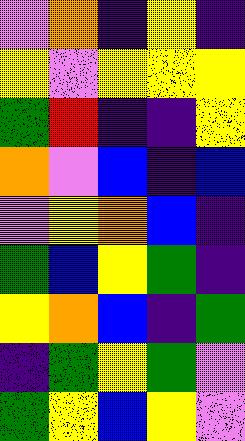[["violet", "orange", "indigo", "yellow", "indigo"], ["yellow", "violet", "yellow", "yellow", "yellow"], ["green", "red", "indigo", "indigo", "yellow"], ["orange", "violet", "blue", "indigo", "blue"], ["violet", "yellow", "orange", "blue", "indigo"], ["green", "blue", "yellow", "green", "indigo"], ["yellow", "orange", "blue", "indigo", "green"], ["indigo", "green", "yellow", "green", "violet"], ["green", "yellow", "blue", "yellow", "violet"]]